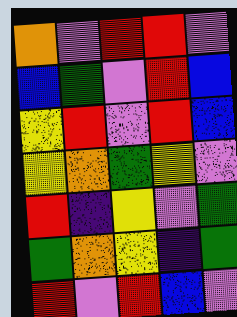[["orange", "violet", "red", "red", "violet"], ["blue", "green", "violet", "red", "blue"], ["yellow", "red", "violet", "red", "blue"], ["yellow", "orange", "green", "yellow", "violet"], ["red", "indigo", "yellow", "violet", "green"], ["green", "orange", "yellow", "indigo", "green"], ["red", "violet", "red", "blue", "violet"]]